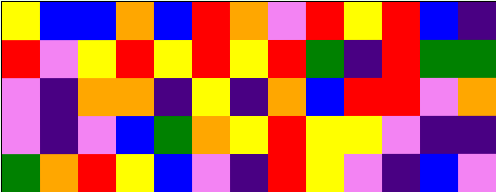[["yellow", "blue", "blue", "orange", "blue", "red", "orange", "violet", "red", "yellow", "red", "blue", "indigo"], ["red", "violet", "yellow", "red", "yellow", "red", "yellow", "red", "green", "indigo", "red", "green", "green"], ["violet", "indigo", "orange", "orange", "indigo", "yellow", "indigo", "orange", "blue", "red", "red", "violet", "orange"], ["violet", "indigo", "violet", "blue", "green", "orange", "yellow", "red", "yellow", "yellow", "violet", "indigo", "indigo"], ["green", "orange", "red", "yellow", "blue", "violet", "indigo", "red", "yellow", "violet", "indigo", "blue", "violet"]]